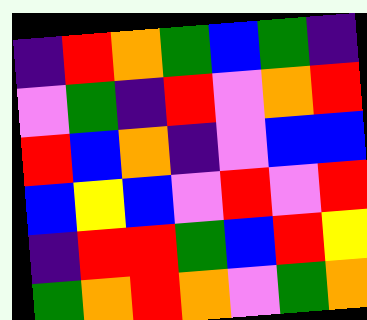[["indigo", "red", "orange", "green", "blue", "green", "indigo"], ["violet", "green", "indigo", "red", "violet", "orange", "red"], ["red", "blue", "orange", "indigo", "violet", "blue", "blue"], ["blue", "yellow", "blue", "violet", "red", "violet", "red"], ["indigo", "red", "red", "green", "blue", "red", "yellow"], ["green", "orange", "red", "orange", "violet", "green", "orange"]]